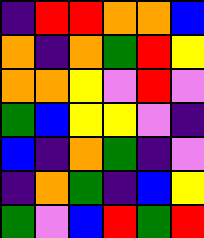[["indigo", "red", "red", "orange", "orange", "blue"], ["orange", "indigo", "orange", "green", "red", "yellow"], ["orange", "orange", "yellow", "violet", "red", "violet"], ["green", "blue", "yellow", "yellow", "violet", "indigo"], ["blue", "indigo", "orange", "green", "indigo", "violet"], ["indigo", "orange", "green", "indigo", "blue", "yellow"], ["green", "violet", "blue", "red", "green", "red"]]